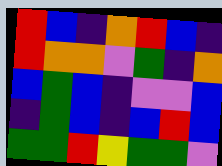[["red", "blue", "indigo", "orange", "red", "blue", "indigo"], ["red", "orange", "orange", "violet", "green", "indigo", "orange"], ["blue", "green", "blue", "indigo", "violet", "violet", "blue"], ["indigo", "green", "blue", "indigo", "blue", "red", "blue"], ["green", "green", "red", "yellow", "green", "green", "violet"]]